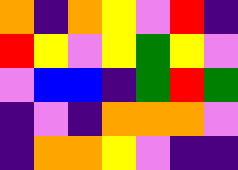[["orange", "indigo", "orange", "yellow", "violet", "red", "indigo"], ["red", "yellow", "violet", "yellow", "green", "yellow", "violet"], ["violet", "blue", "blue", "indigo", "green", "red", "green"], ["indigo", "violet", "indigo", "orange", "orange", "orange", "violet"], ["indigo", "orange", "orange", "yellow", "violet", "indigo", "indigo"]]